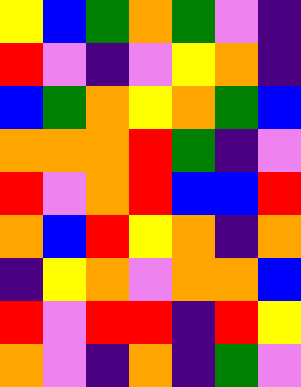[["yellow", "blue", "green", "orange", "green", "violet", "indigo"], ["red", "violet", "indigo", "violet", "yellow", "orange", "indigo"], ["blue", "green", "orange", "yellow", "orange", "green", "blue"], ["orange", "orange", "orange", "red", "green", "indigo", "violet"], ["red", "violet", "orange", "red", "blue", "blue", "red"], ["orange", "blue", "red", "yellow", "orange", "indigo", "orange"], ["indigo", "yellow", "orange", "violet", "orange", "orange", "blue"], ["red", "violet", "red", "red", "indigo", "red", "yellow"], ["orange", "violet", "indigo", "orange", "indigo", "green", "violet"]]